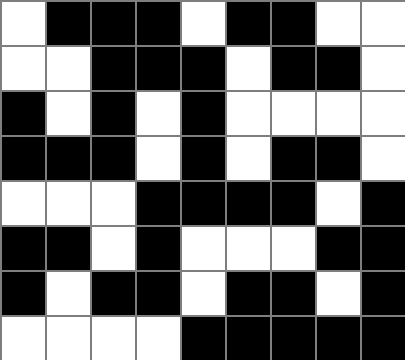[["white", "black", "black", "black", "white", "black", "black", "white", "white"], ["white", "white", "black", "black", "black", "white", "black", "black", "white"], ["black", "white", "black", "white", "black", "white", "white", "white", "white"], ["black", "black", "black", "white", "black", "white", "black", "black", "white"], ["white", "white", "white", "black", "black", "black", "black", "white", "black"], ["black", "black", "white", "black", "white", "white", "white", "black", "black"], ["black", "white", "black", "black", "white", "black", "black", "white", "black"], ["white", "white", "white", "white", "black", "black", "black", "black", "black"]]